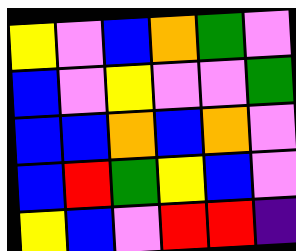[["yellow", "violet", "blue", "orange", "green", "violet"], ["blue", "violet", "yellow", "violet", "violet", "green"], ["blue", "blue", "orange", "blue", "orange", "violet"], ["blue", "red", "green", "yellow", "blue", "violet"], ["yellow", "blue", "violet", "red", "red", "indigo"]]